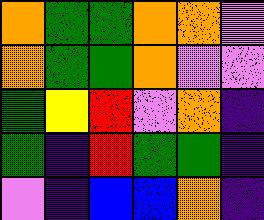[["orange", "green", "green", "orange", "orange", "violet"], ["orange", "green", "green", "orange", "violet", "violet"], ["green", "yellow", "red", "violet", "orange", "indigo"], ["green", "indigo", "red", "green", "green", "indigo"], ["violet", "indigo", "blue", "blue", "orange", "indigo"]]